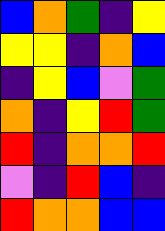[["blue", "orange", "green", "indigo", "yellow"], ["yellow", "yellow", "indigo", "orange", "blue"], ["indigo", "yellow", "blue", "violet", "green"], ["orange", "indigo", "yellow", "red", "green"], ["red", "indigo", "orange", "orange", "red"], ["violet", "indigo", "red", "blue", "indigo"], ["red", "orange", "orange", "blue", "blue"]]